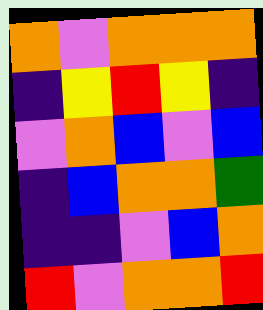[["orange", "violet", "orange", "orange", "orange"], ["indigo", "yellow", "red", "yellow", "indigo"], ["violet", "orange", "blue", "violet", "blue"], ["indigo", "blue", "orange", "orange", "green"], ["indigo", "indigo", "violet", "blue", "orange"], ["red", "violet", "orange", "orange", "red"]]